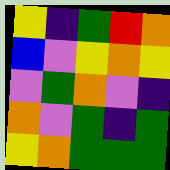[["yellow", "indigo", "green", "red", "orange"], ["blue", "violet", "yellow", "orange", "yellow"], ["violet", "green", "orange", "violet", "indigo"], ["orange", "violet", "green", "indigo", "green"], ["yellow", "orange", "green", "green", "green"]]